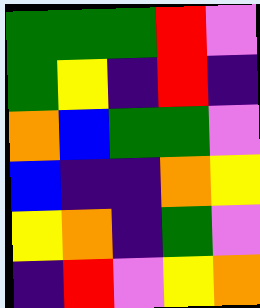[["green", "green", "green", "red", "violet"], ["green", "yellow", "indigo", "red", "indigo"], ["orange", "blue", "green", "green", "violet"], ["blue", "indigo", "indigo", "orange", "yellow"], ["yellow", "orange", "indigo", "green", "violet"], ["indigo", "red", "violet", "yellow", "orange"]]